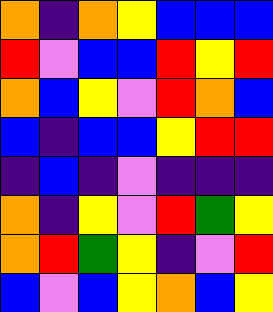[["orange", "indigo", "orange", "yellow", "blue", "blue", "blue"], ["red", "violet", "blue", "blue", "red", "yellow", "red"], ["orange", "blue", "yellow", "violet", "red", "orange", "blue"], ["blue", "indigo", "blue", "blue", "yellow", "red", "red"], ["indigo", "blue", "indigo", "violet", "indigo", "indigo", "indigo"], ["orange", "indigo", "yellow", "violet", "red", "green", "yellow"], ["orange", "red", "green", "yellow", "indigo", "violet", "red"], ["blue", "violet", "blue", "yellow", "orange", "blue", "yellow"]]